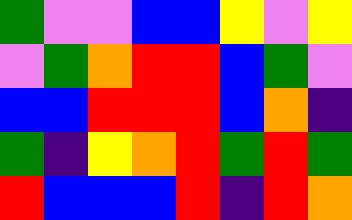[["green", "violet", "violet", "blue", "blue", "yellow", "violet", "yellow"], ["violet", "green", "orange", "red", "red", "blue", "green", "violet"], ["blue", "blue", "red", "red", "red", "blue", "orange", "indigo"], ["green", "indigo", "yellow", "orange", "red", "green", "red", "green"], ["red", "blue", "blue", "blue", "red", "indigo", "red", "orange"]]